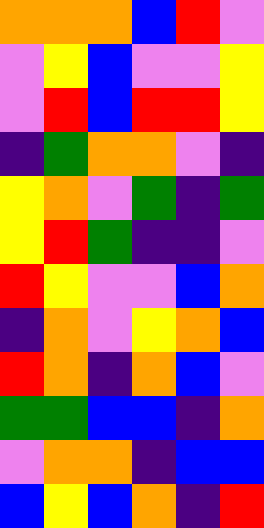[["orange", "orange", "orange", "blue", "red", "violet"], ["violet", "yellow", "blue", "violet", "violet", "yellow"], ["violet", "red", "blue", "red", "red", "yellow"], ["indigo", "green", "orange", "orange", "violet", "indigo"], ["yellow", "orange", "violet", "green", "indigo", "green"], ["yellow", "red", "green", "indigo", "indigo", "violet"], ["red", "yellow", "violet", "violet", "blue", "orange"], ["indigo", "orange", "violet", "yellow", "orange", "blue"], ["red", "orange", "indigo", "orange", "blue", "violet"], ["green", "green", "blue", "blue", "indigo", "orange"], ["violet", "orange", "orange", "indigo", "blue", "blue"], ["blue", "yellow", "blue", "orange", "indigo", "red"]]